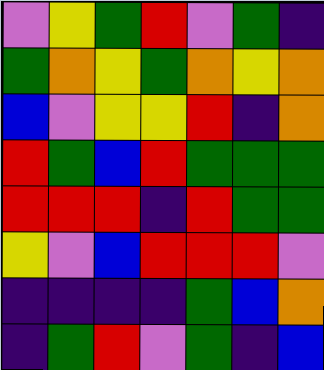[["violet", "yellow", "green", "red", "violet", "green", "indigo"], ["green", "orange", "yellow", "green", "orange", "yellow", "orange"], ["blue", "violet", "yellow", "yellow", "red", "indigo", "orange"], ["red", "green", "blue", "red", "green", "green", "green"], ["red", "red", "red", "indigo", "red", "green", "green"], ["yellow", "violet", "blue", "red", "red", "red", "violet"], ["indigo", "indigo", "indigo", "indigo", "green", "blue", "orange"], ["indigo", "green", "red", "violet", "green", "indigo", "blue"]]